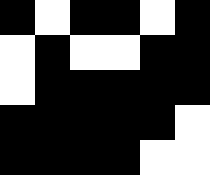[["black", "white", "black", "black", "white", "black"], ["white", "black", "white", "white", "black", "black"], ["white", "black", "black", "black", "black", "black"], ["black", "black", "black", "black", "black", "white"], ["black", "black", "black", "black", "white", "white"]]